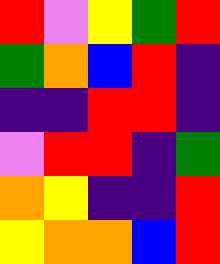[["red", "violet", "yellow", "green", "red"], ["green", "orange", "blue", "red", "indigo"], ["indigo", "indigo", "red", "red", "indigo"], ["violet", "red", "red", "indigo", "green"], ["orange", "yellow", "indigo", "indigo", "red"], ["yellow", "orange", "orange", "blue", "red"]]